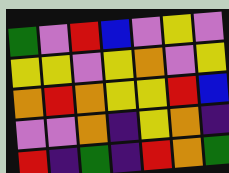[["green", "violet", "red", "blue", "violet", "yellow", "violet"], ["yellow", "yellow", "violet", "yellow", "orange", "violet", "yellow"], ["orange", "red", "orange", "yellow", "yellow", "red", "blue"], ["violet", "violet", "orange", "indigo", "yellow", "orange", "indigo"], ["red", "indigo", "green", "indigo", "red", "orange", "green"]]